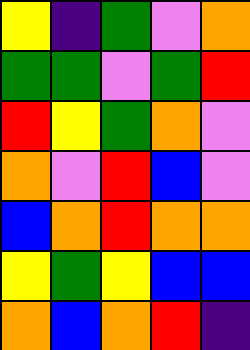[["yellow", "indigo", "green", "violet", "orange"], ["green", "green", "violet", "green", "red"], ["red", "yellow", "green", "orange", "violet"], ["orange", "violet", "red", "blue", "violet"], ["blue", "orange", "red", "orange", "orange"], ["yellow", "green", "yellow", "blue", "blue"], ["orange", "blue", "orange", "red", "indigo"]]